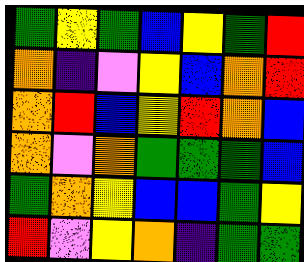[["green", "yellow", "green", "blue", "yellow", "green", "red"], ["orange", "indigo", "violet", "yellow", "blue", "orange", "red"], ["orange", "red", "blue", "yellow", "red", "orange", "blue"], ["orange", "violet", "orange", "green", "green", "green", "blue"], ["green", "orange", "yellow", "blue", "blue", "green", "yellow"], ["red", "violet", "yellow", "orange", "indigo", "green", "green"]]